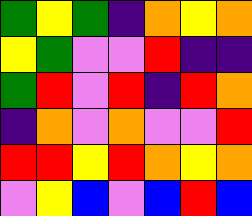[["green", "yellow", "green", "indigo", "orange", "yellow", "orange"], ["yellow", "green", "violet", "violet", "red", "indigo", "indigo"], ["green", "red", "violet", "red", "indigo", "red", "orange"], ["indigo", "orange", "violet", "orange", "violet", "violet", "red"], ["red", "red", "yellow", "red", "orange", "yellow", "orange"], ["violet", "yellow", "blue", "violet", "blue", "red", "blue"]]